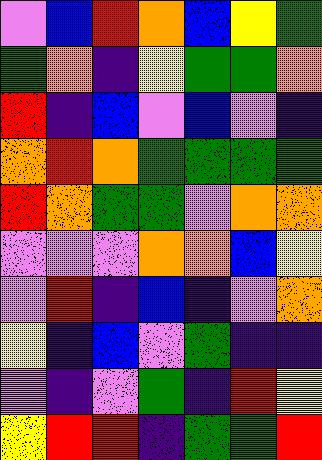[["violet", "blue", "red", "orange", "blue", "yellow", "green"], ["green", "orange", "indigo", "yellow", "green", "green", "orange"], ["red", "indigo", "blue", "violet", "blue", "violet", "indigo"], ["orange", "red", "orange", "green", "green", "green", "green"], ["red", "orange", "green", "green", "violet", "orange", "orange"], ["violet", "violet", "violet", "orange", "orange", "blue", "yellow"], ["violet", "red", "indigo", "blue", "indigo", "violet", "orange"], ["yellow", "indigo", "blue", "violet", "green", "indigo", "indigo"], ["violet", "indigo", "violet", "green", "indigo", "red", "yellow"], ["yellow", "red", "red", "indigo", "green", "green", "red"]]